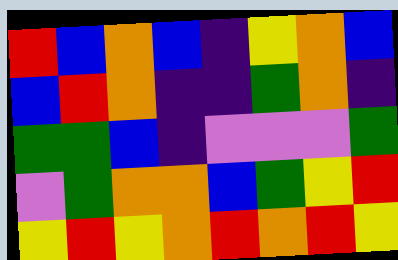[["red", "blue", "orange", "blue", "indigo", "yellow", "orange", "blue"], ["blue", "red", "orange", "indigo", "indigo", "green", "orange", "indigo"], ["green", "green", "blue", "indigo", "violet", "violet", "violet", "green"], ["violet", "green", "orange", "orange", "blue", "green", "yellow", "red"], ["yellow", "red", "yellow", "orange", "red", "orange", "red", "yellow"]]